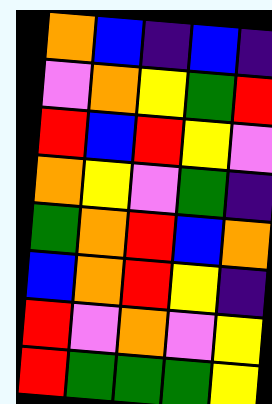[["orange", "blue", "indigo", "blue", "indigo"], ["violet", "orange", "yellow", "green", "red"], ["red", "blue", "red", "yellow", "violet"], ["orange", "yellow", "violet", "green", "indigo"], ["green", "orange", "red", "blue", "orange"], ["blue", "orange", "red", "yellow", "indigo"], ["red", "violet", "orange", "violet", "yellow"], ["red", "green", "green", "green", "yellow"]]